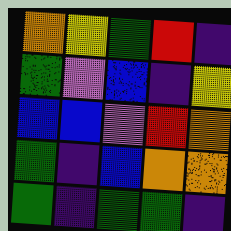[["orange", "yellow", "green", "red", "indigo"], ["green", "violet", "blue", "indigo", "yellow"], ["blue", "blue", "violet", "red", "orange"], ["green", "indigo", "blue", "orange", "orange"], ["green", "indigo", "green", "green", "indigo"]]